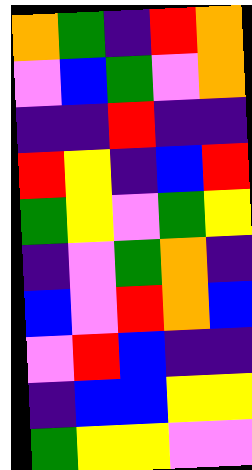[["orange", "green", "indigo", "red", "orange"], ["violet", "blue", "green", "violet", "orange"], ["indigo", "indigo", "red", "indigo", "indigo"], ["red", "yellow", "indigo", "blue", "red"], ["green", "yellow", "violet", "green", "yellow"], ["indigo", "violet", "green", "orange", "indigo"], ["blue", "violet", "red", "orange", "blue"], ["violet", "red", "blue", "indigo", "indigo"], ["indigo", "blue", "blue", "yellow", "yellow"], ["green", "yellow", "yellow", "violet", "violet"]]